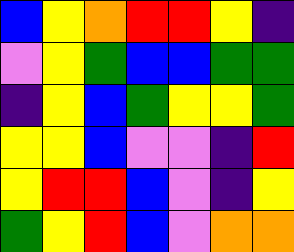[["blue", "yellow", "orange", "red", "red", "yellow", "indigo"], ["violet", "yellow", "green", "blue", "blue", "green", "green"], ["indigo", "yellow", "blue", "green", "yellow", "yellow", "green"], ["yellow", "yellow", "blue", "violet", "violet", "indigo", "red"], ["yellow", "red", "red", "blue", "violet", "indigo", "yellow"], ["green", "yellow", "red", "blue", "violet", "orange", "orange"]]